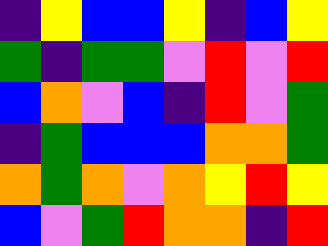[["indigo", "yellow", "blue", "blue", "yellow", "indigo", "blue", "yellow"], ["green", "indigo", "green", "green", "violet", "red", "violet", "red"], ["blue", "orange", "violet", "blue", "indigo", "red", "violet", "green"], ["indigo", "green", "blue", "blue", "blue", "orange", "orange", "green"], ["orange", "green", "orange", "violet", "orange", "yellow", "red", "yellow"], ["blue", "violet", "green", "red", "orange", "orange", "indigo", "red"]]